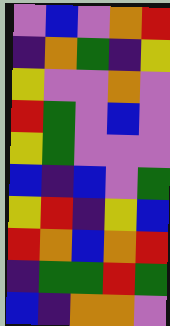[["violet", "blue", "violet", "orange", "red"], ["indigo", "orange", "green", "indigo", "yellow"], ["yellow", "violet", "violet", "orange", "violet"], ["red", "green", "violet", "blue", "violet"], ["yellow", "green", "violet", "violet", "violet"], ["blue", "indigo", "blue", "violet", "green"], ["yellow", "red", "indigo", "yellow", "blue"], ["red", "orange", "blue", "orange", "red"], ["indigo", "green", "green", "red", "green"], ["blue", "indigo", "orange", "orange", "violet"]]